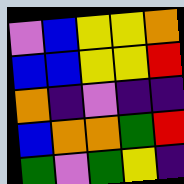[["violet", "blue", "yellow", "yellow", "orange"], ["blue", "blue", "yellow", "yellow", "red"], ["orange", "indigo", "violet", "indigo", "indigo"], ["blue", "orange", "orange", "green", "red"], ["green", "violet", "green", "yellow", "indigo"]]